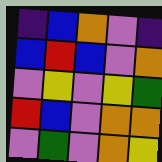[["indigo", "blue", "orange", "violet", "indigo"], ["blue", "red", "blue", "violet", "orange"], ["violet", "yellow", "violet", "yellow", "green"], ["red", "blue", "violet", "orange", "orange"], ["violet", "green", "violet", "orange", "yellow"]]